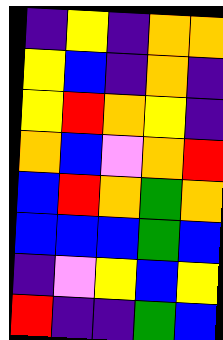[["indigo", "yellow", "indigo", "orange", "orange"], ["yellow", "blue", "indigo", "orange", "indigo"], ["yellow", "red", "orange", "yellow", "indigo"], ["orange", "blue", "violet", "orange", "red"], ["blue", "red", "orange", "green", "orange"], ["blue", "blue", "blue", "green", "blue"], ["indigo", "violet", "yellow", "blue", "yellow"], ["red", "indigo", "indigo", "green", "blue"]]